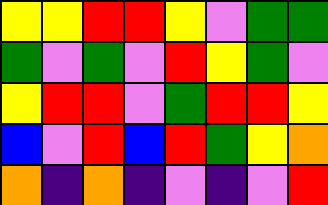[["yellow", "yellow", "red", "red", "yellow", "violet", "green", "green"], ["green", "violet", "green", "violet", "red", "yellow", "green", "violet"], ["yellow", "red", "red", "violet", "green", "red", "red", "yellow"], ["blue", "violet", "red", "blue", "red", "green", "yellow", "orange"], ["orange", "indigo", "orange", "indigo", "violet", "indigo", "violet", "red"]]